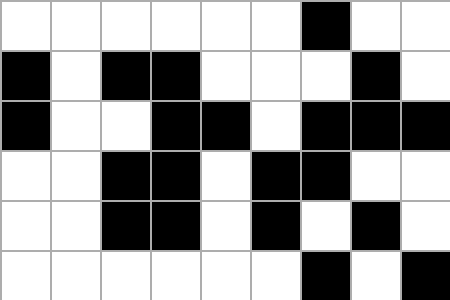[["white", "white", "white", "white", "white", "white", "black", "white", "white"], ["black", "white", "black", "black", "white", "white", "white", "black", "white"], ["black", "white", "white", "black", "black", "white", "black", "black", "black"], ["white", "white", "black", "black", "white", "black", "black", "white", "white"], ["white", "white", "black", "black", "white", "black", "white", "black", "white"], ["white", "white", "white", "white", "white", "white", "black", "white", "black"]]